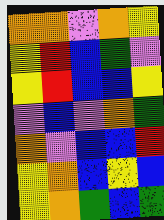[["orange", "orange", "violet", "orange", "yellow"], ["yellow", "red", "blue", "green", "violet"], ["yellow", "red", "blue", "blue", "yellow"], ["violet", "blue", "violet", "orange", "green"], ["orange", "violet", "blue", "blue", "red"], ["yellow", "orange", "blue", "yellow", "blue"], ["yellow", "orange", "green", "blue", "green"]]